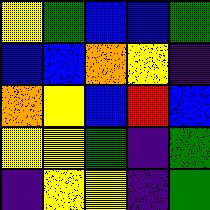[["yellow", "green", "blue", "blue", "green"], ["blue", "blue", "orange", "yellow", "indigo"], ["orange", "yellow", "blue", "red", "blue"], ["yellow", "yellow", "green", "indigo", "green"], ["indigo", "yellow", "yellow", "indigo", "green"]]